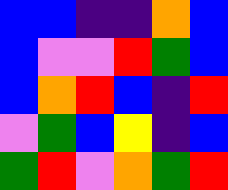[["blue", "blue", "indigo", "indigo", "orange", "blue"], ["blue", "violet", "violet", "red", "green", "blue"], ["blue", "orange", "red", "blue", "indigo", "red"], ["violet", "green", "blue", "yellow", "indigo", "blue"], ["green", "red", "violet", "orange", "green", "red"]]